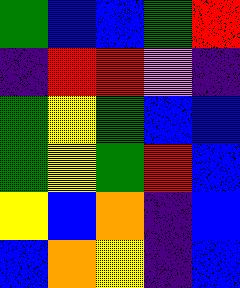[["green", "blue", "blue", "green", "red"], ["indigo", "red", "red", "violet", "indigo"], ["green", "yellow", "green", "blue", "blue"], ["green", "yellow", "green", "red", "blue"], ["yellow", "blue", "orange", "indigo", "blue"], ["blue", "orange", "yellow", "indigo", "blue"]]